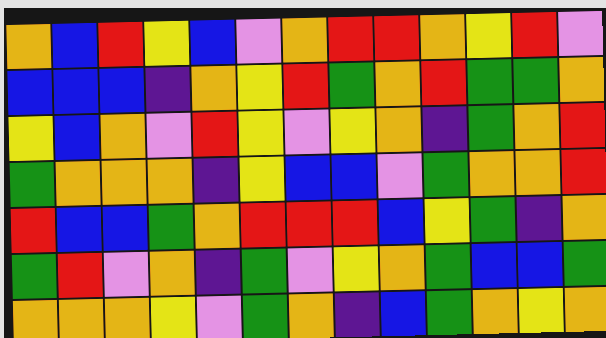[["orange", "blue", "red", "yellow", "blue", "violet", "orange", "red", "red", "orange", "yellow", "red", "violet"], ["blue", "blue", "blue", "indigo", "orange", "yellow", "red", "green", "orange", "red", "green", "green", "orange"], ["yellow", "blue", "orange", "violet", "red", "yellow", "violet", "yellow", "orange", "indigo", "green", "orange", "red"], ["green", "orange", "orange", "orange", "indigo", "yellow", "blue", "blue", "violet", "green", "orange", "orange", "red"], ["red", "blue", "blue", "green", "orange", "red", "red", "red", "blue", "yellow", "green", "indigo", "orange"], ["green", "red", "violet", "orange", "indigo", "green", "violet", "yellow", "orange", "green", "blue", "blue", "green"], ["orange", "orange", "orange", "yellow", "violet", "green", "orange", "indigo", "blue", "green", "orange", "yellow", "orange"]]